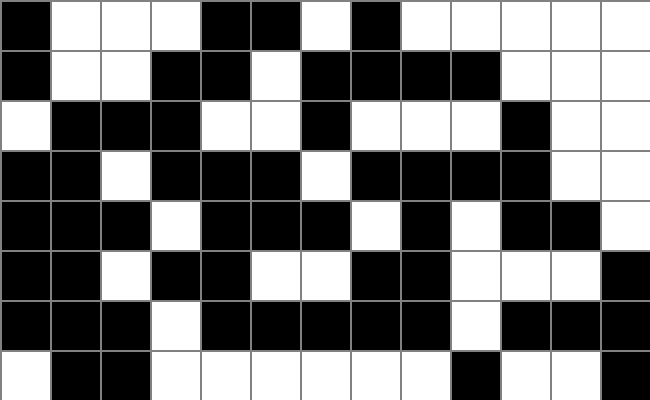[["black", "white", "white", "white", "black", "black", "white", "black", "white", "white", "white", "white", "white"], ["black", "white", "white", "black", "black", "white", "black", "black", "black", "black", "white", "white", "white"], ["white", "black", "black", "black", "white", "white", "black", "white", "white", "white", "black", "white", "white"], ["black", "black", "white", "black", "black", "black", "white", "black", "black", "black", "black", "white", "white"], ["black", "black", "black", "white", "black", "black", "black", "white", "black", "white", "black", "black", "white"], ["black", "black", "white", "black", "black", "white", "white", "black", "black", "white", "white", "white", "black"], ["black", "black", "black", "white", "black", "black", "black", "black", "black", "white", "black", "black", "black"], ["white", "black", "black", "white", "white", "white", "white", "white", "white", "black", "white", "white", "black"]]